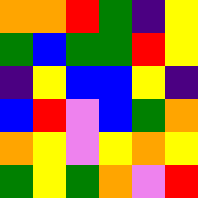[["orange", "orange", "red", "green", "indigo", "yellow"], ["green", "blue", "green", "green", "red", "yellow"], ["indigo", "yellow", "blue", "blue", "yellow", "indigo"], ["blue", "red", "violet", "blue", "green", "orange"], ["orange", "yellow", "violet", "yellow", "orange", "yellow"], ["green", "yellow", "green", "orange", "violet", "red"]]